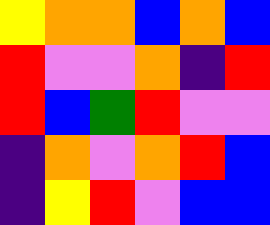[["yellow", "orange", "orange", "blue", "orange", "blue"], ["red", "violet", "violet", "orange", "indigo", "red"], ["red", "blue", "green", "red", "violet", "violet"], ["indigo", "orange", "violet", "orange", "red", "blue"], ["indigo", "yellow", "red", "violet", "blue", "blue"]]